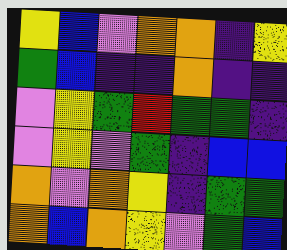[["yellow", "blue", "violet", "orange", "orange", "indigo", "yellow"], ["green", "blue", "indigo", "indigo", "orange", "indigo", "indigo"], ["violet", "yellow", "green", "red", "green", "green", "indigo"], ["violet", "yellow", "violet", "green", "indigo", "blue", "blue"], ["orange", "violet", "orange", "yellow", "indigo", "green", "green"], ["orange", "blue", "orange", "yellow", "violet", "green", "blue"]]